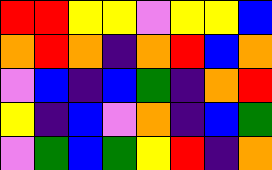[["red", "red", "yellow", "yellow", "violet", "yellow", "yellow", "blue"], ["orange", "red", "orange", "indigo", "orange", "red", "blue", "orange"], ["violet", "blue", "indigo", "blue", "green", "indigo", "orange", "red"], ["yellow", "indigo", "blue", "violet", "orange", "indigo", "blue", "green"], ["violet", "green", "blue", "green", "yellow", "red", "indigo", "orange"]]